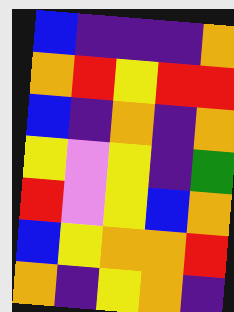[["blue", "indigo", "indigo", "indigo", "orange"], ["orange", "red", "yellow", "red", "red"], ["blue", "indigo", "orange", "indigo", "orange"], ["yellow", "violet", "yellow", "indigo", "green"], ["red", "violet", "yellow", "blue", "orange"], ["blue", "yellow", "orange", "orange", "red"], ["orange", "indigo", "yellow", "orange", "indigo"]]